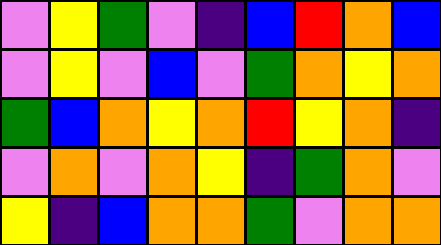[["violet", "yellow", "green", "violet", "indigo", "blue", "red", "orange", "blue"], ["violet", "yellow", "violet", "blue", "violet", "green", "orange", "yellow", "orange"], ["green", "blue", "orange", "yellow", "orange", "red", "yellow", "orange", "indigo"], ["violet", "orange", "violet", "orange", "yellow", "indigo", "green", "orange", "violet"], ["yellow", "indigo", "blue", "orange", "orange", "green", "violet", "orange", "orange"]]